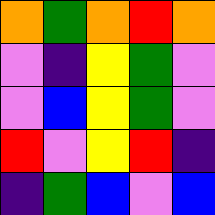[["orange", "green", "orange", "red", "orange"], ["violet", "indigo", "yellow", "green", "violet"], ["violet", "blue", "yellow", "green", "violet"], ["red", "violet", "yellow", "red", "indigo"], ["indigo", "green", "blue", "violet", "blue"]]